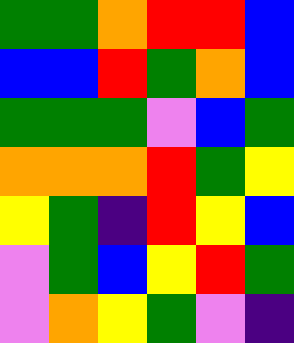[["green", "green", "orange", "red", "red", "blue"], ["blue", "blue", "red", "green", "orange", "blue"], ["green", "green", "green", "violet", "blue", "green"], ["orange", "orange", "orange", "red", "green", "yellow"], ["yellow", "green", "indigo", "red", "yellow", "blue"], ["violet", "green", "blue", "yellow", "red", "green"], ["violet", "orange", "yellow", "green", "violet", "indigo"]]